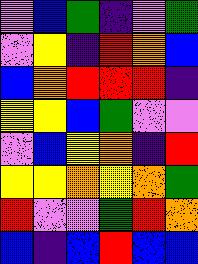[["violet", "blue", "green", "indigo", "violet", "green"], ["violet", "yellow", "indigo", "red", "orange", "blue"], ["blue", "orange", "red", "red", "red", "indigo"], ["yellow", "yellow", "blue", "green", "violet", "violet"], ["violet", "blue", "yellow", "orange", "indigo", "red"], ["yellow", "yellow", "orange", "yellow", "orange", "green"], ["red", "violet", "violet", "green", "red", "orange"], ["blue", "indigo", "blue", "red", "blue", "blue"]]